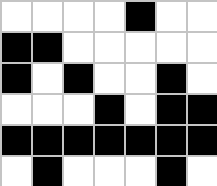[["white", "white", "white", "white", "black", "white", "white"], ["black", "black", "white", "white", "white", "white", "white"], ["black", "white", "black", "white", "white", "black", "white"], ["white", "white", "white", "black", "white", "black", "black"], ["black", "black", "black", "black", "black", "black", "black"], ["white", "black", "white", "white", "white", "black", "white"]]